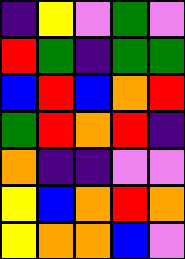[["indigo", "yellow", "violet", "green", "violet"], ["red", "green", "indigo", "green", "green"], ["blue", "red", "blue", "orange", "red"], ["green", "red", "orange", "red", "indigo"], ["orange", "indigo", "indigo", "violet", "violet"], ["yellow", "blue", "orange", "red", "orange"], ["yellow", "orange", "orange", "blue", "violet"]]